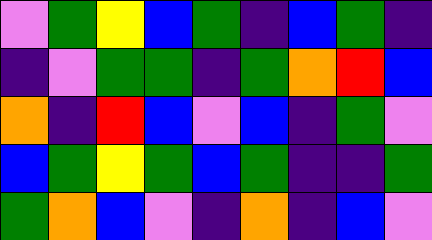[["violet", "green", "yellow", "blue", "green", "indigo", "blue", "green", "indigo"], ["indigo", "violet", "green", "green", "indigo", "green", "orange", "red", "blue"], ["orange", "indigo", "red", "blue", "violet", "blue", "indigo", "green", "violet"], ["blue", "green", "yellow", "green", "blue", "green", "indigo", "indigo", "green"], ["green", "orange", "blue", "violet", "indigo", "orange", "indigo", "blue", "violet"]]